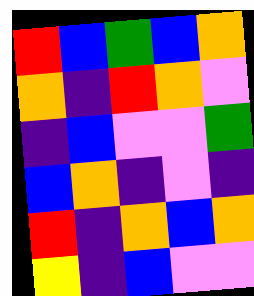[["red", "blue", "green", "blue", "orange"], ["orange", "indigo", "red", "orange", "violet"], ["indigo", "blue", "violet", "violet", "green"], ["blue", "orange", "indigo", "violet", "indigo"], ["red", "indigo", "orange", "blue", "orange"], ["yellow", "indigo", "blue", "violet", "violet"]]